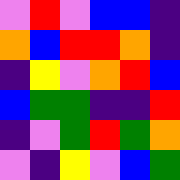[["violet", "red", "violet", "blue", "blue", "indigo"], ["orange", "blue", "red", "red", "orange", "indigo"], ["indigo", "yellow", "violet", "orange", "red", "blue"], ["blue", "green", "green", "indigo", "indigo", "red"], ["indigo", "violet", "green", "red", "green", "orange"], ["violet", "indigo", "yellow", "violet", "blue", "green"]]